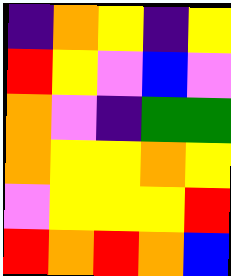[["indigo", "orange", "yellow", "indigo", "yellow"], ["red", "yellow", "violet", "blue", "violet"], ["orange", "violet", "indigo", "green", "green"], ["orange", "yellow", "yellow", "orange", "yellow"], ["violet", "yellow", "yellow", "yellow", "red"], ["red", "orange", "red", "orange", "blue"]]